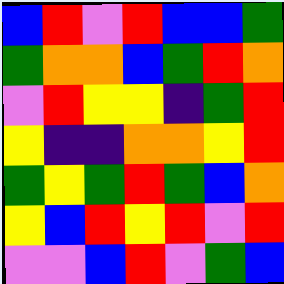[["blue", "red", "violet", "red", "blue", "blue", "green"], ["green", "orange", "orange", "blue", "green", "red", "orange"], ["violet", "red", "yellow", "yellow", "indigo", "green", "red"], ["yellow", "indigo", "indigo", "orange", "orange", "yellow", "red"], ["green", "yellow", "green", "red", "green", "blue", "orange"], ["yellow", "blue", "red", "yellow", "red", "violet", "red"], ["violet", "violet", "blue", "red", "violet", "green", "blue"]]